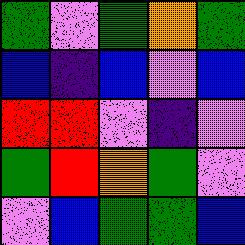[["green", "violet", "green", "orange", "green"], ["blue", "indigo", "blue", "violet", "blue"], ["red", "red", "violet", "indigo", "violet"], ["green", "red", "orange", "green", "violet"], ["violet", "blue", "green", "green", "blue"]]